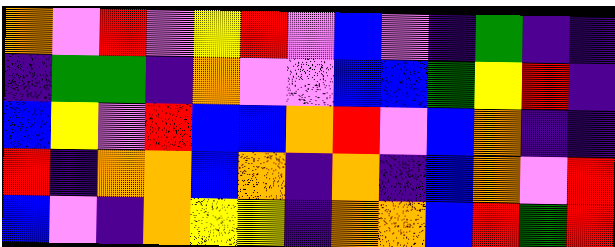[["orange", "violet", "red", "violet", "yellow", "red", "violet", "blue", "violet", "indigo", "green", "indigo", "indigo"], ["indigo", "green", "green", "indigo", "orange", "violet", "violet", "blue", "blue", "green", "yellow", "red", "indigo"], ["blue", "yellow", "violet", "red", "blue", "blue", "orange", "red", "violet", "blue", "orange", "indigo", "indigo"], ["red", "indigo", "orange", "orange", "blue", "orange", "indigo", "orange", "indigo", "blue", "orange", "violet", "red"], ["blue", "violet", "indigo", "orange", "yellow", "yellow", "indigo", "orange", "orange", "blue", "red", "green", "red"]]